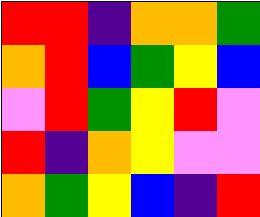[["red", "red", "indigo", "orange", "orange", "green"], ["orange", "red", "blue", "green", "yellow", "blue"], ["violet", "red", "green", "yellow", "red", "violet"], ["red", "indigo", "orange", "yellow", "violet", "violet"], ["orange", "green", "yellow", "blue", "indigo", "red"]]